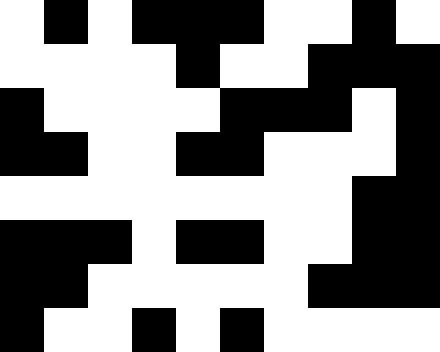[["white", "black", "white", "black", "black", "black", "white", "white", "black", "white"], ["white", "white", "white", "white", "black", "white", "white", "black", "black", "black"], ["black", "white", "white", "white", "white", "black", "black", "black", "white", "black"], ["black", "black", "white", "white", "black", "black", "white", "white", "white", "black"], ["white", "white", "white", "white", "white", "white", "white", "white", "black", "black"], ["black", "black", "black", "white", "black", "black", "white", "white", "black", "black"], ["black", "black", "white", "white", "white", "white", "white", "black", "black", "black"], ["black", "white", "white", "black", "white", "black", "white", "white", "white", "white"]]